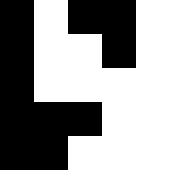[["black", "white", "black", "black", "white"], ["black", "white", "white", "black", "white"], ["black", "white", "white", "white", "white"], ["black", "black", "black", "white", "white"], ["black", "black", "white", "white", "white"]]